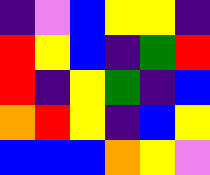[["indigo", "violet", "blue", "yellow", "yellow", "indigo"], ["red", "yellow", "blue", "indigo", "green", "red"], ["red", "indigo", "yellow", "green", "indigo", "blue"], ["orange", "red", "yellow", "indigo", "blue", "yellow"], ["blue", "blue", "blue", "orange", "yellow", "violet"]]